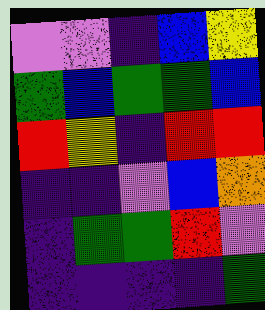[["violet", "violet", "indigo", "blue", "yellow"], ["green", "blue", "green", "green", "blue"], ["red", "yellow", "indigo", "red", "red"], ["indigo", "indigo", "violet", "blue", "orange"], ["indigo", "green", "green", "red", "violet"], ["indigo", "indigo", "indigo", "indigo", "green"]]